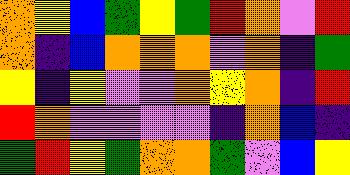[["orange", "yellow", "blue", "green", "yellow", "green", "red", "orange", "violet", "red"], ["orange", "indigo", "blue", "orange", "orange", "orange", "violet", "orange", "indigo", "green"], ["yellow", "indigo", "yellow", "violet", "violet", "orange", "yellow", "orange", "indigo", "red"], ["red", "orange", "violet", "violet", "violet", "violet", "indigo", "orange", "blue", "indigo"], ["green", "red", "yellow", "green", "orange", "orange", "green", "violet", "blue", "yellow"]]